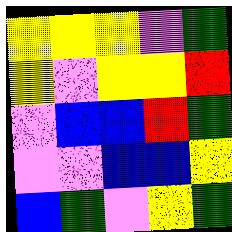[["yellow", "yellow", "yellow", "violet", "green"], ["yellow", "violet", "yellow", "yellow", "red"], ["violet", "blue", "blue", "red", "green"], ["violet", "violet", "blue", "blue", "yellow"], ["blue", "green", "violet", "yellow", "green"]]